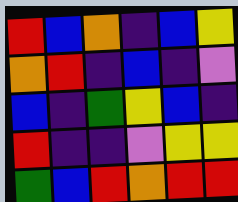[["red", "blue", "orange", "indigo", "blue", "yellow"], ["orange", "red", "indigo", "blue", "indigo", "violet"], ["blue", "indigo", "green", "yellow", "blue", "indigo"], ["red", "indigo", "indigo", "violet", "yellow", "yellow"], ["green", "blue", "red", "orange", "red", "red"]]